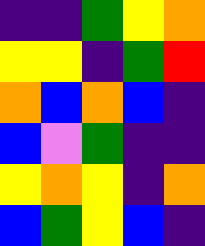[["indigo", "indigo", "green", "yellow", "orange"], ["yellow", "yellow", "indigo", "green", "red"], ["orange", "blue", "orange", "blue", "indigo"], ["blue", "violet", "green", "indigo", "indigo"], ["yellow", "orange", "yellow", "indigo", "orange"], ["blue", "green", "yellow", "blue", "indigo"]]